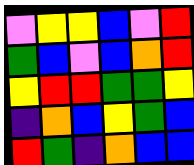[["violet", "yellow", "yellow", "blue", "violet", "red"], ["green", "blue", "violet", "blue", "orange", "red"], ["yellow", "red", "red", "green", "green", "yellow"], ["indigo", "orange", "blue", "yellow", "green", "blue"], ["red", "green", "indigo", "orange", "blue", "blue"]]